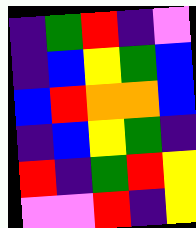[["indigo", "green", "red", "indigo", "violet"], ["indigo", "blue", "yellow", "green", "blue"], ["blue", "red", "orange", "orange", "blue"], ["indigo", "blue", "yellow", "green", "indigo"], ["red", "indigo", "green", "red", "yellow"], ["violet", "violet", "red", "indigo", "yellow"]]